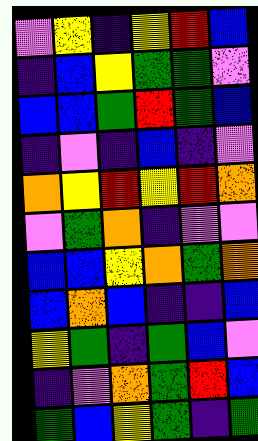[["violet", "yellow", "indigo", "yellow", "red", "blue"], ["indigo", "blue", "yellow", "green", "green", "violet"], ["blue", "blue", "green", "red", "green", "blue"], ["indigo", "violet", "indigo", "blue", "indigo", "violet"], ["orange", "yellow", "red", "yellow", "red", "orange"], ["violet", "green", "orange", "indigo", "violet", "violet"], ["blue", "blue", "yellow", "orange", "green", "orange"], ["blue", "orange", "blue", "indigo", "indigo", "blue"], ["yellow", "green", "indigo", "green", "blue", "violet"], ["indigo", "violet", "orange", "green", "red", "blue"], ["green", "blue", "yellow", "green", "indigo", "green"]]